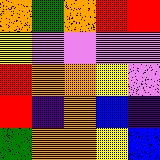[["orange", "green", "orange", "red", "red"], ["yellow", "violet", "violet", "violet", "violet"], ["red", "orange", "orange", "yellow", "violet"], ["red", "indigo", "orange", "blue", "indigo"], ["green", "orange", "orange", "yellow", "blue"]]